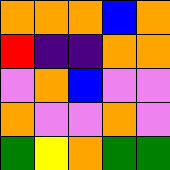[["orange", "orange", "orange", "blue", "orange"], ["red", "indigo", "indigo", "orange", "orange"], ["violet", "orange", "blue", "violet", "violet"], ["orange", "violet", "violet", "orange", "violet"], ["green", "yellow", "orange", "green", "green"]]